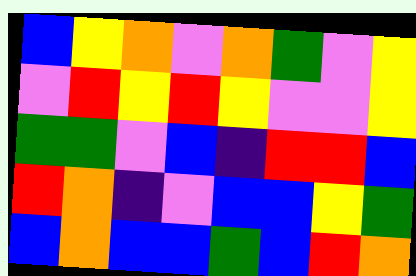[["blue", "yellow", "orange", "violet", "orange", "green", "violet", "yellow"], ["violet", "red", "yellow", "red", "yellow", "violet", "violet", "yellow"], ["green", "green", "violet", "blue", "indigo", "red", "red", "blue"], ["red", "orange", "indigo", "violet", "blue", "blue", "yellow", "green"], ["blue", "orange", "blue", "blue", "green", "blue", "red", "orange"]]